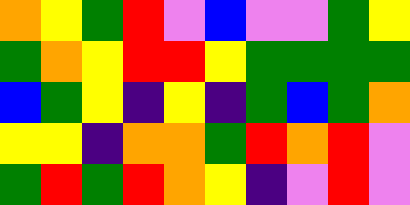[["orange", "yellow", "green", "red", "violet", "blue", "violet", "violet", "green", "yellow"], ["green", "orange", "yellow", "red", "red", "yellow", "green", "green", "green", "green"], ["blue", "green", "yellow", "indigo", "yellow", "indigo", "green", "blue", "green", "orange"], ["yellow", "yellow", "indigo", "orange", "orange", "green", "red", "orange", "red", "violet"], ["green", "red", "green", "red", "orange", "yellow", "indigo", "violet", "red", "violet"]]